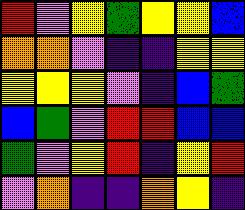[["red", "violet", "yellow", "green", "yellow", "yellow", "blue"], ["orange", "orange", "violet", "indigo", "indigo", "yellow", "yellow"], ["yellow", "yellow", "yellow", "violet", "indigo", "blue", "green"], ["blue", "green", "violet", "red", "red", "blue", "blue"], ["green", "violet", "yellow", "red", "indigo", "yellow", "red"], ["violet", "orange", "indigo", "indigo", "orange", "yellow", "indigo"]]